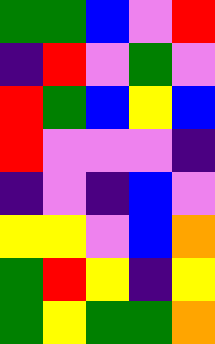[["green", "green", "blue", "violet", "red"], ["indigo", "red", "violet", "green", "violet"], ["red", "green", "blue", "yellow", "blue"], ["red", "violet", "violet", "violet", "indigo"], ["indigo", "violet", "indigo", "blue", "violet"], ["yellow", "yellow", "violet", "blue", "orange"], ["green", "red", "yellow", "indigo", "yellow"], ["green", "yellow", "green", "green", "orange"]]